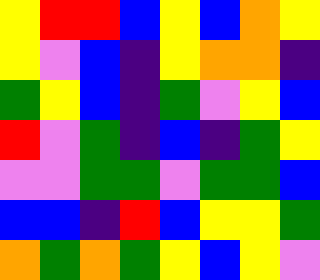[["yellow", "red", "red", "blue", "yellow", "blue", "orange", "yellow"], ["yellow", "violet", "blue", "indigo", "yellow", "orange", "orange", "indigo"], ["green", "yellow", "blue", "indigo", "green", "violet", "yellow", "blue"], ["red", "violet", "green", "indigo", "blue", "indigo", "green", "yellow"], ["violet", "violet", "green", "green", "violet", "green", "green", "blue"], ["blue", "blue", "indigo", "red", "blue", "yellow", "yellow", "green"], ["orange", "green", "orange", "green", "yellow", "blue", "yellow", "violet"]]